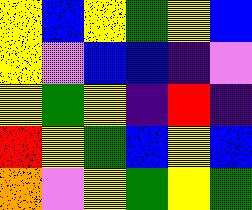[["yellow", "blue", "yellow", "green", "yellow", "blue"], ["yellow", "violet", "blue", "blue", "indigo", "violet"], ["yellow", "green", "yellow", "indigo", "red", "indigo"], ["red", "yellow", "green", "blue", "yellow", "blue"], ["orange", "violet", "yellow", "green", "yellow", "green"]]